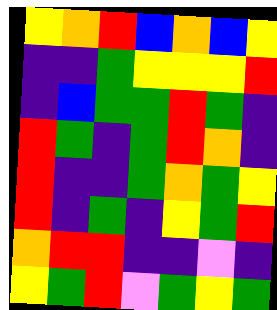[["yellow", "orange", "red", "blue", "orange", "blue", "yellow"], ["indigo", "indigo", "green", "yellow", "yellow", "yellow", "red"], ["indigo", "blue", "green", "green", "red", "green", "indigo"], ["red", "green", "indigo", "green", "red", "orange", "indigo"], ["red", "indigo", "indigo", "green", "orange", "green", "yellow"], ["red", "indigo", "green", "indigo", "yellow", "green", "red"], ["orange", "red", "red", "indigo", "indigo", "violet", "indigo"], ["yellow", "green", "red", "violet", "green", "yellow", "green"]]